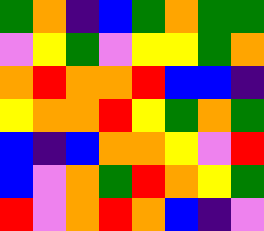[["green", "orange", "indigo", "blue", "green", "orange", "green", "green"], ["violet", "yellow", "green", "violet", "yellow", "yellow", "green", "orange"], ["orange", "red", "orange", "orange", "red", "blue", "blue", "indigo"], ["yellow", "orange", "orange", "red", "yellow", "green", "orange", "green"], ["blue", "indigo", "blue", "orange", "orange", "yellow", "violet", "red"], ["blue", "violet", "orange", "green", "red", "orange", "yellow", "green"], ["red", "violet", "orange", "red", "orange", "blue", "indigo", "violet"]]